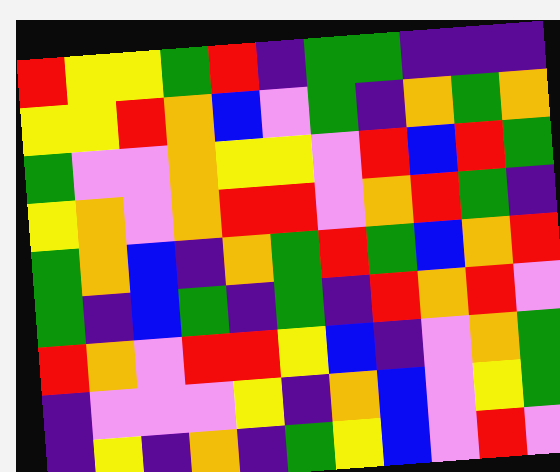[["red", "yellow", "yellow", "green", "red", "indigo", "green", "green", "indigo", "indigo", "indigo"], ["yellow", "yellow", "red", "orange", "blue", "violet", "green", "indigo", "orange", "green", "orange"], ["green", "violet", "violet", "orange", "yellow", "yellow", "violet", "red", "blue", "red", "green"], ["yellow", "orange", "violet", "orange", "red", "red", "violet", "orange", "red", "green", "indigo"], ["green", "orange", "blue", "indigo", "orange", "green", "red", "green", "blue", "orange", "red"], ["green", "indigo", "blue", "green", "indigo", "green", "indigo", "red", "orange", "red", "violet"], ["red", "orange", "violet", "red", "red", "yellow", "blue", "indigo", "violet", "orange", "green"], ["indigo", "violet", "violet", "violet", "yellow", "indigo", "orange", "blue", "violet", "yellow", "green"], ["indigo", "yellow", "indigo", "orange", "indigo", "green", "yellow", "blue", "violet", "red", "violet"]]